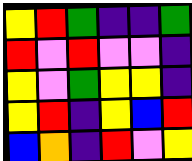[["yellow", "red", "green", "indigo", "indigo", "green"], ["red", "violet", "red", "violet", "violet", "indigo"], ["yellow", "violet", "green", "yellow", "yellow", "indigo"], ["yellow", "red", "indigo", "yellow", "blue", "red"], ["blue", "orange", "indigo", "red", "violet", "yellow"]]